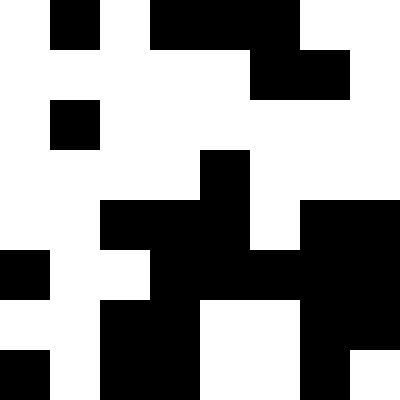[["white", "black", "white", "black", "black", "black", "white", "white"], ["white", "white", "white", "white", "white", "black", "black", "white"], ["white", "black", "white", "white", "white", "white", "white", "white"], ["white", "white", "white", "white", "black", "white", "white", "white"], ["white", "white", "black", "black", "black", "white", "black", "black"], ["black", "white", "white", "black", "black", "black", "black", "black"], ["white", "white", "black", "black", "white", "white", "black", "black"], ["black", "white", "black", "black", "white", "white", "black", "white"]]